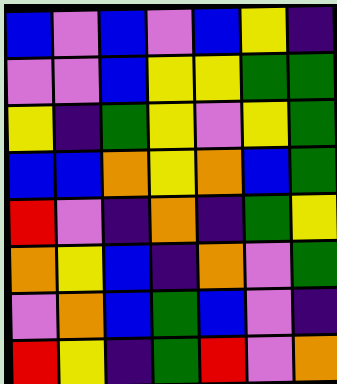[["blue", "violet", "blue", "violet", "blue", "yellow", "indigo"], ["violet", "violet", "blue", "yellow", "yellow", "green", "green"], ["yellow", "indigo", "green", "yellow", "violet", "yellow", "green"], ["blue", "blue", "orange", "yellow", "orange", "blue", "green"], ["red", "violet", "indigo", "orange", "indigo", "green", "yellow"], ["orange", "yellow", "blue", "indigo", "orange", "violet", "green"], ["violet", "orange", "blue", "green", "blue", "violet", "indigo"], ["red", "yellow", "indigo", "green", "red", "violet", "orange"]]